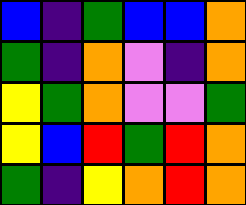[["blue", "indigo", "green", "blue", "blue", "orange"], ["green", "indigo", "orange", "violet", "indigo", "orange"], ["yellow", "green", "orange", "violet", "violet", "green"], ["yellow", "blue", "red", "green", "red", "orange"], ["green", "indigo", "yellow", "orange", "red", "orange"]]